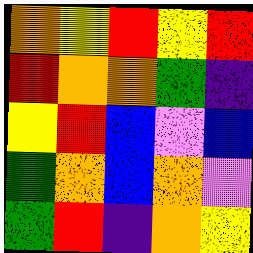[["orange", "yellow", "red", "yellow", "red"], ["red", "orange", "orange", "green", "indigo"], ["yellow", "red", "blue", "violet", "blue"], ["green", "orange", "blue", "orange", "violet"], ["green", "red", "indigo", "orange", "yellow"]]